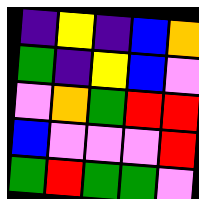[["indigo", "yellow", "indigo", "blue", "orange"], ["green", "indigo", "yellow", "blue", "violet"], ["violet", "orange", "green", "red", "red"], ["blue", "violet", "violet", "violet", "red"], ["green", "red", "green", "green", "violet"]]